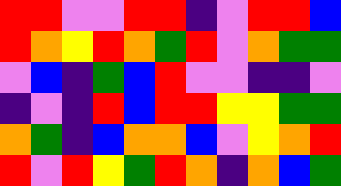[["red", "red", "violet", "violet", "red", "red", "indigo", "violet", "red", "red", "blue"], ["red", "orange", "yellow", "red", "orange", "green", "red", "violet", "orange", "green", "green"], ["violet", "blue", "indigo", "green", "blue", "red", "violet", "violet", "indigo", "indigo", "violet"], ["indigo", "violet", "indigo", "red", "blue", "red", "red", "yellow", "yellow", "green", "green"], ["orange", "green", "indigo", "blue", "orange", "orange", "blue", "violet", "yellow", "orange", "red"], ["red", "violet", "red", "yellow", "green", "red", "orange", "indigo", "orange", "blue", "green"]]